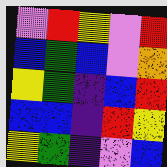[["violet", "red", "yellow", "violet", "red"], ["blue", "green", "blue", "violet", "orange"], ["yellow", "green", "indigo", "blue", "red"], ["blue", "blue", "indigo", "red", "yellow"], ["yellow", "green", "indigo", "violet", "blue"]]